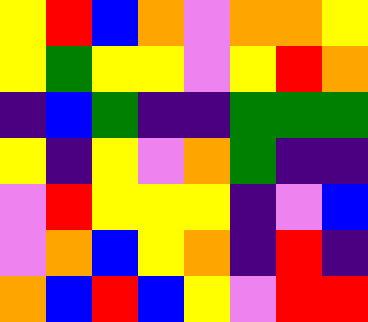[["yellow", "red", "blue", "orange", "violet", "orange", "orange", "yellow"], ["yellow", "green", "yellow", "yellow", "violet", "yellow", "red", "orange"], ["indigo", "blue", "green", "indigo", "indigo", "green", "green", "green"], ["yellow", "indigo", "yellow", "violet", "orange", "green", "indigo", "indigo"], ["violet", "red", "yellow", "yellow", "yellow", "indigo", "violet", "blue"], ["violet", "orange", "blue", "yellow", "orange", "indigo", "red", "indigo"], ["orange", "blue", "red", "blue", "yellow", "violet", "red", "red"]]